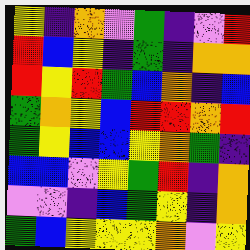[["yellow", "indigo", "orange", "violet", "green", "indigo", "violet", "red"], ["red", "blue", "yellow", "indigo", "green", "indigo", "orange", "orange"], ["red", "yellow", "red", "green", "blue", "orange", "indigo", "blue"], ["green", "orange", "yellow", "blue", "red", "red", "orange", "red"], ["green", "yellow", "blue", "blue", "yellow", "orange", "green", "indigo"], ["blue", "blue", "violet", "yellow", "green", "red", "indigo", "orange"], ["violet", "violet", "indigo", "blue", "green", "yellow", "indigo", "orange"], ["green", "blue", "yellow", "yellow", "yellow", "orange", "violet", "yellow"]]